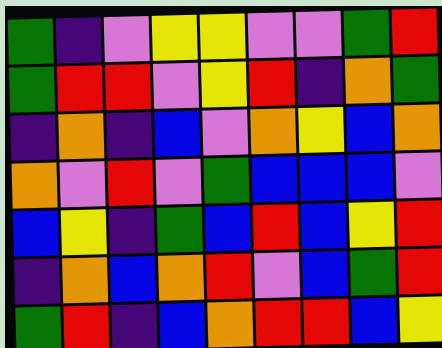[["green", "indigo", "violet", "yellow", "yellow", "violet", "violet", "green", "red"], ["green", "red", "red", "violet", "yellow", "red", "indigo", "orange", "green"], ["indigo", "orange", "indigo", "blue", "violet", "orange", "yellow", "blue", "orange"], ["orange", "violet", "red", "violet", "green", "blue", "blue", "blue", "violet"], ["blue", "yellow", "indigo", "green", "blue", "red", "blue", "yellow", "red"], ["indigo", "orange", "blue", "orange", "red", "violet", "blue", "green", "red"], ["green", "red", "indigo", "blue", "orange", "red", "red", "blue", "yellow"]]